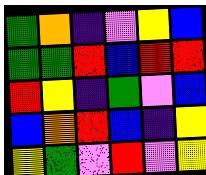[["green", "orange", "indigo", "violet", "yellow", "blue"], ["green", "green", "red", "blue", "red", "red"], ["red", "yellow", "indigo", "green", "violet", "blue"], ["blue", "orange", "red", "blue", "indigo", "yellow"], ["yellow", "green", "violet", "red", "violet", "yellow"]]